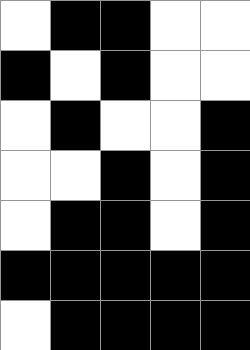[["white", "black", "black", "white", "white"], ["black", "white", "black", "white", "white"], ["white", "black", "white", "white", "black"], ["white", "white", "black", "white", "black"], ["white", "black", "black", "white", "black"], ["black", "black", "black", "black", "black"], ["white", "black", "black", "black", "black"]]